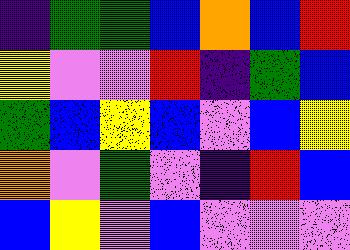[["indigo", "green", "green", "blue", "orange", "blue", "red"], ["yellow", "violet", "violet", "red", "indigo", "green", "blue"], ["green", "blue", "yellow", "blue", "violet", "blue", "yellow"], ["orange", "violet", "green", "violet", "indigo", "red", "blue"], ["blue", "yellow", "violet", "blue", "violet", "violet", "violet"]]